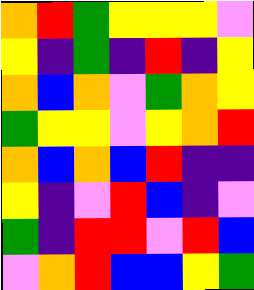[["orange", "red", "green", "yellow", "yellow", "yellow", "violet"], ["yellow", "indigo", "green", "indigo", "red", "indigo", "yellow"], ["orange", "blue", "orange", "violet", "green", "orange", "yellow"], ["green", "yellow", "yellow", "violet", "yellow", "orange", "red"], ["orange", "blue", "orange", "blue", "red", "indigo", "indigo"], ["yellow", "indigo", "violet", "red", "blue", "indigo", "violet"], ["green", "indigo", "red", "red", "violet", "red", "blue"], ["violet", "orange", "red", "blue", "blue", "yellow", "green"]]